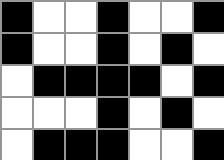[["black", "white", "white", "black", "white", "white", "black"], ["black", "white", "white", "black", "white", "black", "white"], ["white", "black", "black", "black", "black", "white", "black"], ["white", "white", "white", "black", "white", "black", "white"], ["white", "black", "black", "black", "white", "white", "black"]]